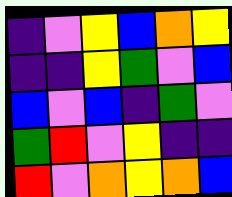[["indigo", "violet", "yellow", "blue", "orange", "yellow"], ["indigo", "indigo", "yellow", "green", "violet", "blue"], ["blue", "violet", "blue", "indigo", "green", "violet"], ["green", "red", "violet", "yellow", "indigo", "indigo"], ["red", "violet", "orange", "yellow", "orange", "blue"]]